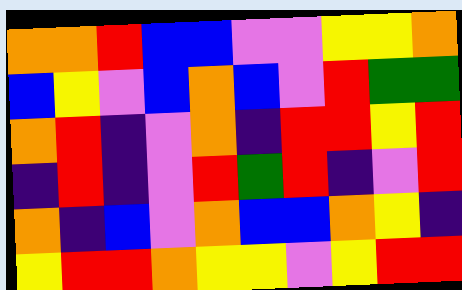[["orange", "orange", "red", "blue", "blue", "violet", "violet", "yellow", "yellow", "orange"], ["blue", "yellow", "violet", "blue", "orange", "blue", "violet", "red", "green", "green"], ["orange", "red", "indigo", "violet", "orange", "indigo", "red", "red", "yellow", "red"], ["indigo", "red", "indigo", "violet", "red", "green", "red", "indigo", "violet", "red"], ["orange", "indigo", "blue", "violet", "orange", "blue", "blue", "orange", "yellow", "indigo"], ["yellow", "red", "red", "orange", "yellow", "yellow", "violet", "yellow", "red", "red"]]